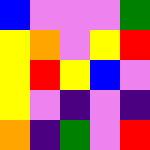[["blue", "violet", "violet", "violet", "green"], ["yellow", "orange", "violet", "yellow", "red"], ["yellow", "red", "yellow", "blue", "violet"], ["yellow", "violet", "indigo", "violet", "indigo"], ["orange", "indigo", "green", "violet", "red"]]